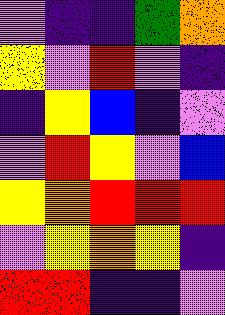[["violet", "indigo", "indigo", "green", "orange"], ["yellow", "violet", "red", "violet", "indigo"], ["indigo", "yellow", "blue", "indigo", "violet"], ["violet", "red", "yellow", "violet", "blue"], ["yellow", "orange", "red", "red", "red"], ["violet", "yellow", "orange", "yellow", "indigo"], ["red", "red", "indigo", "indigo", "violet"]]